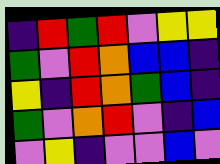[["indigo", "red", "green", "red", "violet", "yellow", "yellow"], ["green", "violet", "red", "orange", "blue", "blue", "indigo"], ["yellow", "indigo", "red", "orange", "green", "blue", "indigo"], ["green", "violet", "orange", "red", "violet", "indigo", "blue"], ["violet", "yellow", "indigo", "violet", "violet", "blue", "violet"]]